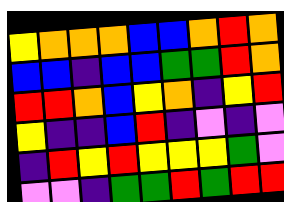[["yellow", "orange", "orange", "orange", "blue", "blue", "orange", "red", "orange"], ["blue", "blue", "indigo", "blue", "blue", "green", "green", "red", "orange"], ["red", "red", "orange", "blue", "yellow", "orange", "indigo", "yellow", "red"], ["yellow", "indigo", "indigo", "blue", "red", "indigo", "violet", "indigo", "violet"], ["indigo", "red", "yellow", "red", "yellow", "yellow", "yellow", "green", "violet"], ["violet", "violet", "indigo", "green", "green", "red", "green", "red", "red"]]